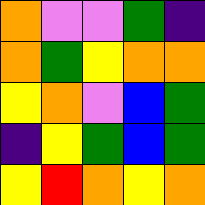[["orange", "violet", "violet", "green", "indigo"], ["orange", "green", "yellow", "orange", "orange"], ["yellow", "orange", "violet", "blue", "green"], ["indigo", "yellow", "green", "blue", "green"], ["yellow", "red", "orange", "yellow", "orange"]]